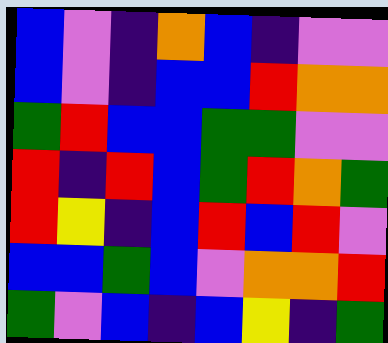[["blue", "violet", "indigo", "orange", "blue", "indigo", "violet", "violet"], ["blue", "violet", "indigo", "blue", "blue", "red", "orange", "orange"], ["green", "red", "blue", "blue", "green", "green", "violet", "violet"], ["red", "indigo", "red", "blue", "green", "red", "orange", "green"], ["red", "yellow", "indigo", "blue", "red", "blue", "red", "violet"], ["blue", "blue", "green", "blue", "violet", "orange", "orange", "red"], ["green", "violet", "blue", "indigo", "blue", "yellow", "indigo", "green"]]